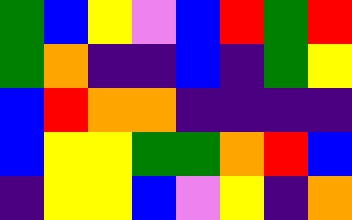[["green", "blue", "yellow", "violet", "blue", "red", "green", "red"], ["green", "orange", "indigo", "indigo", "blue", "indigo", "green", "yellow"], ["blue", "red", "orange", "orange", "indigo", "indigo", "indigo", "indigo"], ["blue", "yellow", "yellow", "green", "green", "orange", "red", "blue"], ["indigo", "yellow", "yellow", "blue", "violet", "yellow", "indigo", "orange"]]